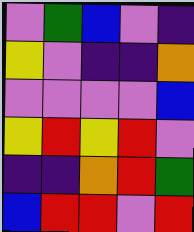[["violet", "green", "blue", "violet", "indigo"], ["yellow", "violet", "indigo", "indigo", "orange"], ["violet", "violet", "violet", "violet", "blue"], ["yellow", "red", "yellow", "red", "violet"], ["indigo", "indigo", "orange", "red", "green"], ["blue", "red", "red", "violet", "red"]]